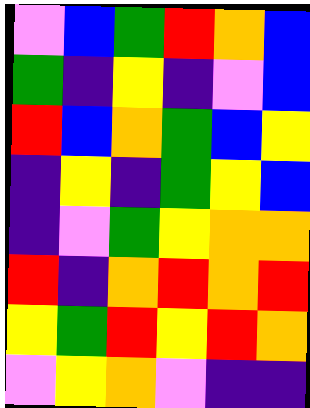[["violet", "blue", "green", "red", "orange", "blue"], ["green", "indigo", "yellow", "indigo", "violet", "blue"], ["red", "blue", "orange", "green", "blue", "yellow"], ["indigo", "yellow", "indigo", "green", "yellow", "blue"], ["indigo", "violet", "green", "yellow", "orange", "orange"], ["red", "indigo", "orange", "red", "orange", "red"], ["yellow", "green", "red", "yellow", "red", "orange"], ["violet", "yellow", "orange", "violet", "indigo", "indigo"]]